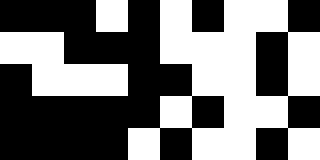[["black", "black", "black", "white", "black", "white", "black", "white", "white", "black"], ["white", "white", "black", "black", "black", "white", "white", "white", "black", "white"], ["black", "white", "white", "white", "black", "black", "white", "white", "black", "white"], ["black", "black", "black", "black", "black", "white", "black", "white", "white", "black"], ["black", "black", "black", "black", "white", "black", "white", "white", "black", "white"]]